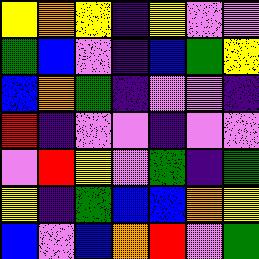[["yellow", "orange", "yellow", "indigo", "yellow", "violet", "violet"], ["green", "blue", "violet", "indigo", "blue", "green", "yellow"], ["blue", "orange", "green", "indigo", "violet", "violet", "indigo"], ["red", "indigo", "violet", "violet", "indigo", "violet", "violet"], ["violet", "red", "yellow", "violet", "green", "indigo", "green"], ["yellow", "indigo", "green", "blue", "blue", "orange", "yellow"], ["blue", "violet", "blue", "orange", "red", "violet", "green"]]